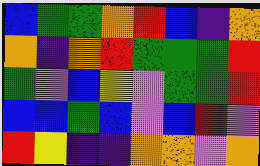[["blue", "green", "green", "orange", "red", "blue", "indigo", "orange"], ["orange", "indigo", "orange", "red", "green", "green", "green", "red"], ["green", "violet", "blue", "yellow", "violet", "green", "green", "red"], ["blue", "blue", "green", "blue", "violet", "blue", "red", "violet"], ["red", "yellow", "indigo", "indigo", "orange", "orange", "violet", "orange"]]